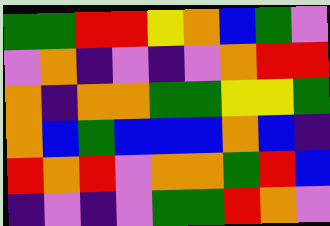[["green", "green", "red", "red", "yellow", "orange", "blue", "green", "violet"], ["violet", "orange", "indigo", "violet", "indigo", "violet", "orange", "red", "red"], ["orange", "indigo", "orange", "orange", "green", "green", "yellow", "yellow", "green"], ["orange", "blue", "green", "blue", "blue", "blue", "orange", "blue", "indigo"], ["red", "orange", "red", "violet", "orange", "orange", "green", "red", "blue"], ["indigo", "violet", "indigo", "violet", "green", "green", "red", "orange", "violet"]]